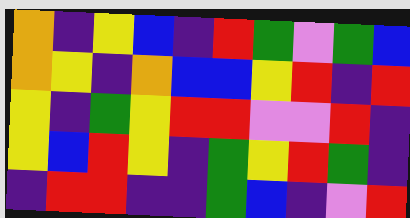[["orange", "indigo", "yellow", "blue", "indigo", "red", "green", "violet", "green", "blue"], ["orange", "yellow", "indigo", "orange", "blue", "blue", "yellow", "red", "indigo", "red"], ["yellow", "indigo", "green", "yellow", "red", "red", "violet", "violet", "red", "indigo"], ["yellow", "blue", "red", "yellow", "indigo", "green", "yellow", "red", "green", "indigo"], ["indigo", "red", "red", "indigo", "indigo", "green", "blue", "indigo", "violet", "red"]]